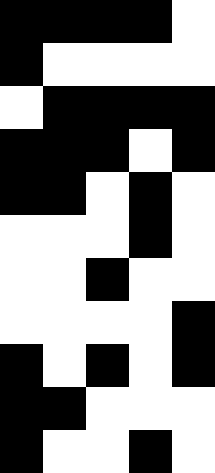[["black", "black", "black", "black", "white"], ["black", "white", "white", "white", "white"], ["white", "black", "black", "black", "black"], ["black", "black", "black", "white", "black"], ["black", "black", "white", "black", "white"], ["white", "white", "white", "black", "white"], ["white", "white", "black", "white", "white"], ["white", "white", "white", "white", "black"], ["black", "white", "black", "white", "black"], ["black", "black", "white", "white", "white"], ["black", "white", "white", "black", "white"]]